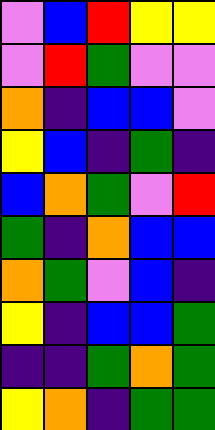[["violet", "blue", "red", "yellow", "yellow"], ["violet", "red", "green", "violet", "violet"], ["orange", "indigo", "blue", "blue", "violet"], ["yellow", "blue", "indigo", "green", "indigo"], ["blue", "orange", "green", "violet", "red"], ["green", "indigo", "orange", "blue", "blue"], ["orange", "green", "violet", "blue", "indigo"], ["yellow", "indigo", "blue", "blue", "green"], ["indigo", "indigo", "green", "orange", "green"], ["yellow", "orange", "indigo", "green", "green"]]